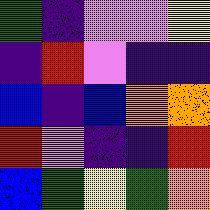[["green", "indigo", "violet", "violet", "yellow"], ["indigo", "red", "violet", "indigo", "indigo"], ["blue", "indigo", "blue", "orange", "orange"], ["red", "violet", "indigo", "indigo", "red"], ["blue", "green", "yellow", "green", "orange"]]